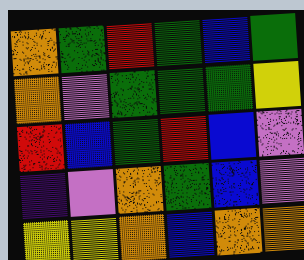[["orange", "green", "red", "green", "blue", "green"], ["orange", "violet", "green", "green", "green", "yellow"], ["red", "blue", "green", "red", "blue", "violet"], ["indigo", "violet", "orange", "green", "blue", "violet"], ["yellow", "yellow", "orange", "blue", "orange", "orange"]]